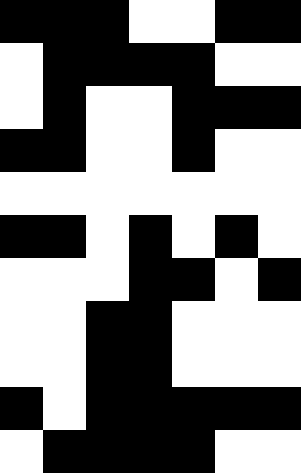[["black", "black", "black", "white", "white", "black", "black"], ["white", "black", "black", "black", "black", "white", "white"], ["white", "black", "white", "white", "black", "black", "black"], ["black", "black", "white", "white", "black", "white", "white"], ["white", "white", "white", "white", "white", "white", "white"], ["black", "black", "white", "black", "white", "black", "white"], ["white", "white", "white", "black", "black", "white", "black"], ["white", "white", "black", "black", "white", "white", "white"], ["white", "white", "black", "black", "white", "white", "white"], ["black", "white", "black", "black", "black", "black", "black"], ["white", "black", "black", "black", "black", "white", "white"]]